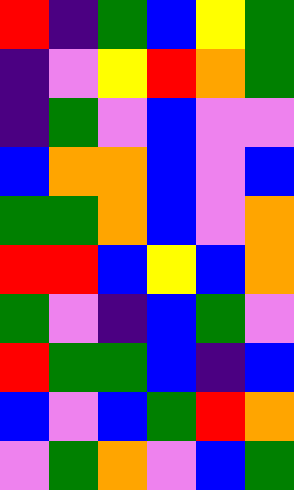[["red", "indigo", "green", "blue", "yellow", "green"], ["indigo", "violet", "yellow", "red", "orange", "green"], ["indigo", "green", "violet", "blue", "violet", "violet"], ["blue", "orange", "orange", "blue", "violet", "blue"], ["green", "green", "orange", "blue", "violet", "orange"], ["red", "red", "blue", "yellow", "blue", "orange"], ["green", "violet", "indigo", "blue", "green", "violet"], ["red", "green", "green", "blue", "indigo", "blue"], ["blue", "violet", "blue", "green", "red", "orange"], ["violet", "green", "orange", "violet", "blue", "green"]]